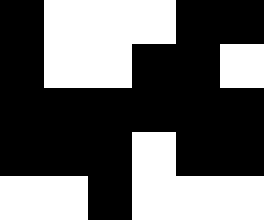[["black", "white", "white", "white", "black", "black"], ["black", "white", "white", "black", "black", "white"], ["black", "black", "black", "black", "black", "black"], ["black", "black", "black", "white", "black", "black"], ["white", "white", "black", "white", "white", "white"]]